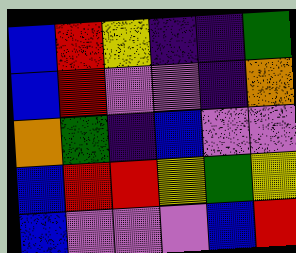[["blue", "red", "yellow", "indigo", "indigo", "green"], ["blue", "red", "violet", "violet", "indigo", "orange"], ["orange", "green", "indigo", "blue", "violet", "violet"], ["blue", "red", "red", "yellow", "green", "yellow"], ["blue", "violet", "violet", "violet", "blue", "red"]]